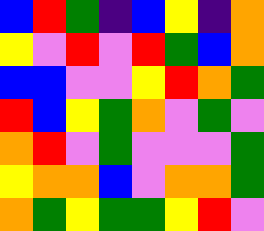[["blue", "red", "green", "indigo", "blue", "yellow", "indigo", "orange"], ["yellow", "violet", "red", "violet", "red", "green", "blue", "orange"], ["blue", "blue", "violet", "violet", "yellow", "red", "orange", "green"], ["red", "blue", "yellow", "green", "orange", "violet", "green", "violet"], ["orange", "red", "violet", "green", "violet", "violet", "violet", "green"], ["yellow", "orange", "orange", "blue", "violet", "orange", "orange", "green"], ["orange", "green", "yellow", "green", "green", "yellow", "red", "violet"]]